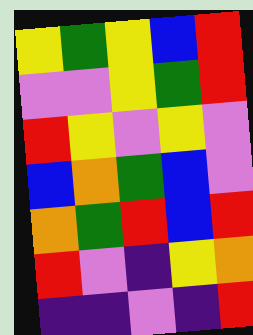[["yellow", "green", "yellow", "blue", "red"], ["violet", "violet", "yellow", "green", "red"], ["red", "yellow", "violet", "yellow", "violet"], ["blue", "orange", "green", "blue", "violet"], ["orange", "green", "red", "blue", "red"], ["red", "violet", "indigo", "yellow", "orange"], ["indigo", "indigo", "violet", "indigo", "red"]]